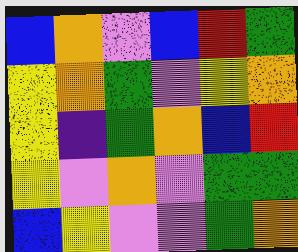[["blue", "orange", "violet", "blue", "red", "green"], ["yellow", "orange", "green", "violet", "yellow", "orange"], ["yellow", "indigo", "green", "orange", "blue", "red"], ["yellow", "violet", "orange", "violet", "green", "green"], ["blue", "yellow", "violet", "violet", "green", "orange"]]